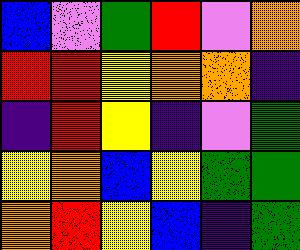[["blue", "violet", "green", "red", "violet", "orange"], ["red", "red", "yellow", "orange", "orange", "indigo"], ["indigo", "red", "yellow", "indigo", "violet", "green"], ["yellow", "orange", "blue", "yellow", "green", "green"], ["orange", "red", "yellow", "blue", "indigo", "green"]]